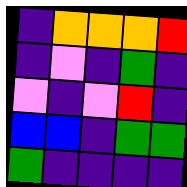[["indigo", "orange", "orange", "orange", "red"], ["indigo", "violet", "indigo", "green", "indigo"], ["violet", "indigo", "violet", "red", "indigo"], ["blue", "blue", "indigo", "green", "green"], ["green", "indigo", "indigo", "indigo", "indigo"]]